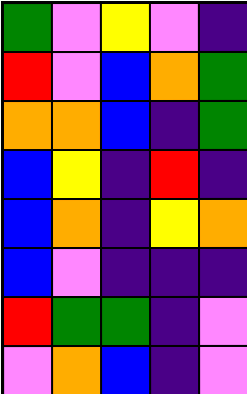[["green", "violet", "yellow", "violet", "indigo"], ["red", "violet", "blue", "orange", "green"], ["orange", "orange", "blue", "indigo", "green"], ["blue", "yellow", "indigo", "red", "indigo"], ["blue", "orange", "indigo", "yellow", "orange"], ["blue", "violet", "indigo", "indigo", "indigo"], ["red", "green", "green", "indigo", "violet"], ["violet", "orange", "blue", "indigo", "violet"]]